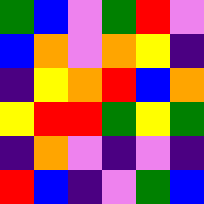[["green", "blue", "violet", "green", "red", "violet"], ["blue", "orange", "violet", "orange", "yellow", "indigo"], ["indigo", "yellow", "orange", "red", "blue", "orange"], ["yellow", "red", "red", "green", "yellow", "green"], ["indigo", "orange", "violet", "indigo", "violet", "indigo"], ["red", "blue", "indigo", "violet", "green", "blue"]]